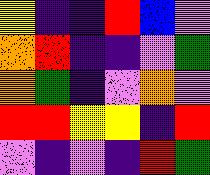[["yellow", "indigo", "indigo", "red", "blue", "violet"], ["orange", "red", "indigo", "indigo", "violet", "green"], ["orange", "green", "indigo", "violet", "orange", "violet"], ["red", "red", "yellow", "yellow", "indigo", "red"], ["violet", "indigo", "violet", "indigo", "red", "green"]]